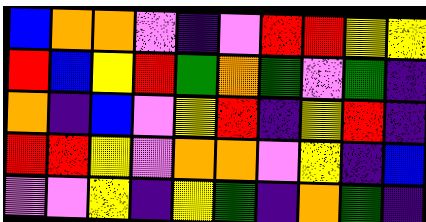[["blue", "orange", "orange", "violet", "indigo", "violet", "red", "red", "yellow", "yellow"], ["red", "blue", "yellow", "red", "green", "orange", "green", "violet", "green", "indigo"], ["orange", "indigo", "blue", "violet", "yellow", "red", "indigo", "yellow", "red", "indigo"], ["red", "red", "yellow", "violet", "orange", "orange", "violet", "yellow", "indigo", "blue"], ["violet", "violet", "yellow", "indigo", "yellow", "green", "indigo", "orange", "green", "indigo"]]